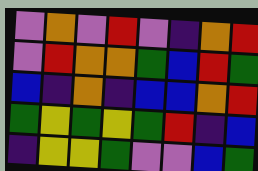[["violet", "orange", "violet", "red", "violet", "indigo", "orange", "red"], ["violet", "red", "orange", "orange", "green", "blue", "red", "green"], ["blue", "indigo", "orange", "indigo", "blue", "blue", "orange", "red"], ["green", "yellow", "green", "yellow", "green", "red", "indigo", "blue"], ["indigo", "yellow", "yellow", "green", "violet", "violet", "blue", "green"]]